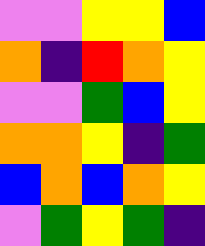[["violet", "violet", "yellow", "yellow", "blue"], ["orange", "indigo", "red", "orange", "yellow"], ["violet", "violet", "green", "blue", "yellow"], ["orange", "orange", "yellow", "indigo", "green"], ["blue", "orange", "blue", "orange", "yellow"], ["violet", "green", "yellow", "green", "indigo"]]